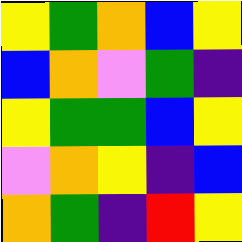[["yellow", "green", "orange", "blue", "yellow"], ["blue", "orange", "violet", "green", "indigo"], ["yellow", "green", "green", "blue", "yellow"], ["violet", "orange", "yellow", "indigo", "blue"], ["orange", "green", "indigo", "red", "yellow"]]